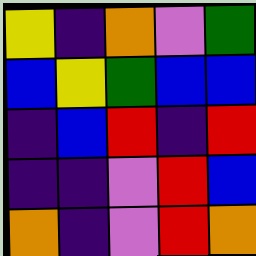[["yellow", "indigo", "orange", "violet", "green"], ["blue", "yellow", "green", "blue", "blue"], ["indigo", "blue", "red", "indigo", "red"], ["indigo", "indigo", "violet", "red", "blue"], ["orange", "indigo", "violet", "red", "orange"]]